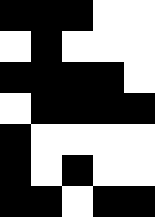[["black", "black", "black", "white", "white"], ["white", "black", "white", "white", "white"], ["black", "black", "black", "black", "white"], ["white", "black", "black", "black", "black"], ["black", "white", "white", "white", "white"], ["black", "white", "black", "white", "white"], ["black", "black", "white", "black", "black"]]